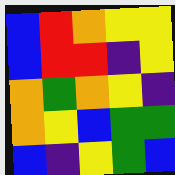[["blue", "red", "orange", "yellow", "yellow"], ["blue", "red", "red", "indigo", "yellow"], ["orange", "green", "orange", "yellow", "indigo"], ["orange", "yellow", "blue", "green", "green"], ["blue", "indigo", "yellow", "green", "blue"]]